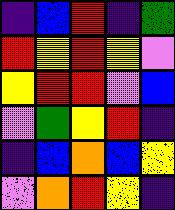[["indigo", "blue", "red", "indigo", "green"], ["red", "yellow", "red", "yellow", "violet"], ["yellow", "red", "red", "violet", "blue"], ["violet", "green", "yellow", "red", "indigo"], ["indigo", "blue", "orange", "blue", "yellow"], ["violet", "orange", "red", "yellow", "indigo"]]